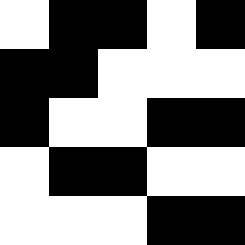[["white", "black", "black", "white", "black"], ["black", "black", "white", "white", "white"], ["black", "white", "white", "black", "black"], ["white", "black", "black", "white", "white"], ["white", "white", "white", "black", "black"]]